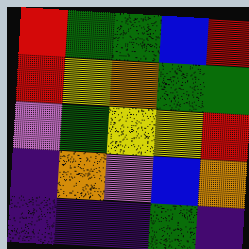[["red", "green", "green", "blue", "red"], ["red", "yellow", "orange", "green", "green"], ["violet", "green", "yellow", "yellow", "red"], ["indigo", "orange", "violet", "blue", "orange"], ["indigo", "indigo", "indigo", "green", "indigo"]]